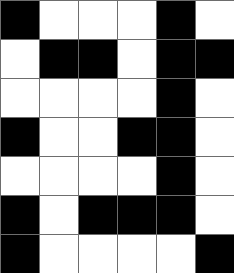[["black", "white", "white", "white", "black", "white"], ["white", "black", "black", "white", "black", "black"], ["white", "white", "white", "white", "black", "white"], ["black", "white", "white", "black", "black", "white"], ["white", "white", "white", "white", "black", "white"], ["black", "white", "black", "black", "black", "white"], ["black", "white", "white", "white", "white", "black"]]